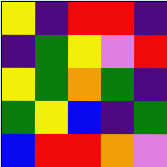[["yellow", "indigo", "red", "red", "indigo"], ["indigo", "green", "yellow", "violet", "red"], ["yellow", "green", "orange", "green", "indigo"], ["green", "yellow", "blue", "indigo", "green"], ["blue", "red", "red", "orange", "violet"]]